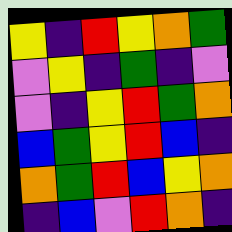[["yellow", "indigo", "red", "yellow", "orange", "green"], ["violet", "yellow", "indigo", "green", "indigo", "violet"], ["violet", "indigo", "yellow", "red", "green", "orange"], ["blue", "green", "yellow", "red", "blue", "indigo"], ["orange", "green", "red", "blue", "yellow", "orange"], ["indigo", "blue", "violet", "red", "orange", "indigo"]]